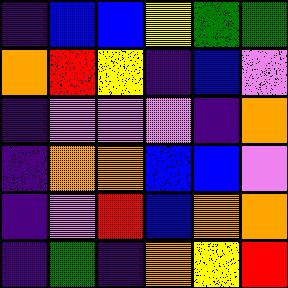[["indigo", "blue", "blue", "yellow", "green", "green"], ["orange", "red", "yellow", "indigo", "blue", "violet"], ["indigo", "violet", "violet", "violet", "indigo", "orange"], ["indigo", "orange", "orange", "blue", "blue", "violet"], ["indigo", "violet", "red", "blue", "orange", "orange"], ["indigo", "green", "indigo", "orange", "yellow", "red"]]